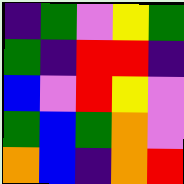[["indigo", "green", "violet", "yellow", "green"], ["green", "indigo", "red", "red", "indigo"], ["blue", "violet", "red", "yellow", "violet"], ["green", "blue", "green", "orange", "violet"], ["orange", "blue", "indigo", "orange", "red"]]